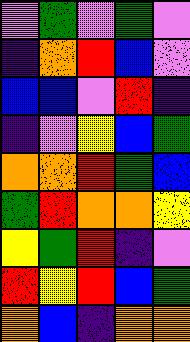[["violet", "green", "violet", "green", "violet"], ["indigo", "orange", "red", "blue", "violet"], ["blue", "blue", "violet", "red", "indigo"], ["indigo", "violet", "yellow", "blue", "green"], ["orange", "orange", "red", "green", "blue"], ["green", "red", "orange", "orange", "yellow"], ["yellow", "green", "red", "indigo", "violet"], ["red", "yellow", "red", "blue", "green"], ["orange", "blue", "indigo", "orange", "orange"]]